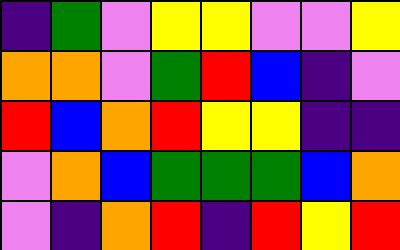[["indigo", "green", "violet", "yellow", "yellow", "violet", "violet", "yellow"], ["orange", "orange", "violet", "green", "red", "blue", "indigo", "violet"], ["red", "blue", "orange", "red", "yellow", "yellow", "indigo", "indigo"], ["violet", "orange", "blue", "green", "green", "green", "blue", "orange"], ["violet", "indigo", "orange", "red", "indigo", "red", "yellow", "red"]]